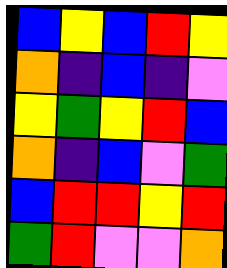[["blue", "yellow", "blue", "red", "yellow"], ["orange", "indigo", "blue", "indigo", "violet"], ["yellow", "green", "yellow", "red", "blue"], ["orange", "indigo", "blue", "violet", "green"], ["blue", "red", "red", "yellow", "red"], ["green", "red", "violet", "violet", "orange"]]